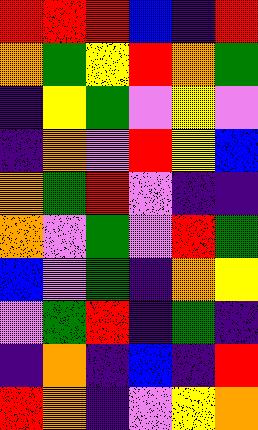[["red", "red", "red", "blue", "indigo", "red"], ["orange", "green", "yellow", "red", "orange", "green"], ["indigo", "yellow", "green", "violet", "yellow", "violet"], ["indigo", "orange", "violet", "red", "yellow", "blue"], ["orange", "green", "red", "violet", "indigo", "indigo"], ["orange", "violet", "green", "violet", "red", "green"], ["blue", "violet", "green", "indigo", "orange", "yellow"], ["violet", "green", "red", "indigo", "green", "indigo"], ["indigo", "orange", "indigo", "blue", "indigo", "red"], ["red", "orange", "indigo", "violet", "yellow", "orange"]]